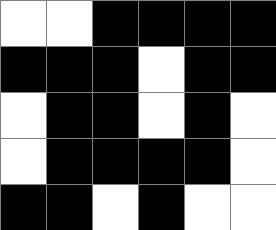[["white", "white", "black", "black", "black", "black"], ["black", "black", "black", "white", "black", "black"], ["white", "black", "black", "white", "black", "white"], ["white", "black", "black", "black", "black", "white"], ["black", "black", "white", "black", "white", "white"]]